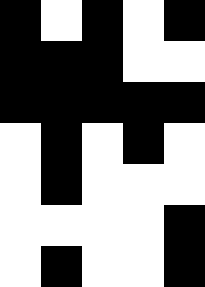[["black", "white", "black", "white", "black"], ["black", "black", "black", "white", "white"], ["black", "black", "black", "black", "black"], ["white", "black", "white", "black", "white"], ["white", "black", "white", "white", "white"], ["white", "white", "white", "white", "black"], ["white", "black", "white", "white", "black"]]